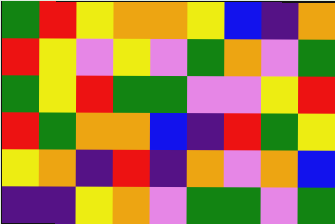[["green", "red", "yellow", "orange", "orange", "yellow", "blue", "indigo", "orange"], ["red", "yellow", "violet", "yellow", "violet", "green", "orange", "violet", "green"], ["green", "yellow", "red", "green", "green", "violet", "violet", "yellow", "red"], ["red", "green", "orange", "orange", "blue", "indigo", "red", "green", "yellow"], ["yellow", "orange", "indigo", "red", "indigo", "orange", "violet", "orange", "blue"], ["indigo", "indigo", "yellow", "orange", "violet", "green", "green", "violet", "green"]]